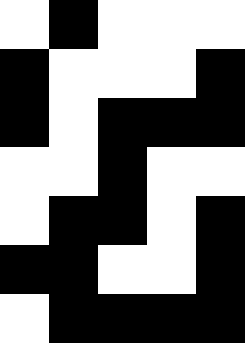[["white", "black", "white", "white", "white"], ["black", "white", "white", "white", "black"], ["black", "white", "black", "black", "black"], ["white", "white", "black", "white", "white"], ["white", "black", "black", "white", "black"], ["black", "black", "white", "white", "black"], ["white", "black", "black", "black", "black"]]